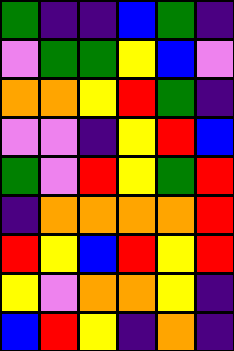[["green", "indigo", "indigo", "blue", "green", "indigo"], ["violet", "green", "green", "yellow", "blue", "violet"], ["orange", "orange", "yellow", "red", "green", "indigo"], ["violet", "violet", "indigo", "yellow", "red", "blue"], ["green", "violet", "red", "yellow", "green", "red"], ["indigo", "orange", "orange", "orange", "orange", "red"], ["red", "yellow", "blue", "red", "yellow", "red"], ["yellow", "violet", "orange", "orange", "yellow", "indigo"], ["blue", "red", "yellow", "indigo", "orange", "indigo"]]